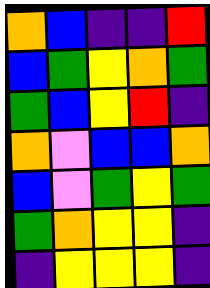[["orange", "blue", "indigo", "indigo", "red"], ["blue", "green", "yellow", "orange", "green"], ["green", "blue", "yellow", "red", "indigo"], ["orange", "violet", "blue", "blue", "orange"], ["blue", "violet", "green", "yellow", "green"], ["green", "orange", "yellow", "yellow", "indigo"], ["indigo", "yellow", "yellow", "yellow", "indigo"]]